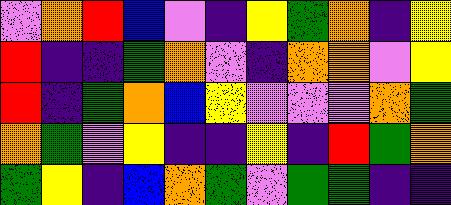[["violet", "orange", "red", "blue", "violet", "indigo", "yellow", "green", "orange", "indigo", "yellow"], ["red", "indigo", "indigo", "green", "orange", "violet", "indigo", "orange", "orange", "violet", "yellow"], ["red", "indigo", "green", "orange", "blue", "yellow", "violet", "violet", "violet", "orange", "green"], ["orange", "green", "violet", "yellow", "indigo", "indigo", "yellow", "indigo", "red", "green", "orange"], ["green", "yellow", "indigo", "blue", "orange", "green", "violet", "green", "green", "indigo", "indigo"]]